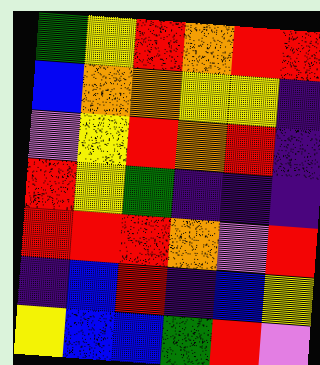[["green", "yellow", "red", "orange", "red", "red"], ["blue", "orange", "orange", "yellow", "yellow", "indigo"], ["violet", "yellow", "red", "orange", "red", "indigo"], ["red", "yellow", "green", "indigo", "indigo", "indigo"], ["red", "red", "red", "orange", "violet", "red"], ["indigo", "blue", "red", "indigo", "blue", "yellow"], ["yellow", "blue", "blue", "green", "red", "violet"]]